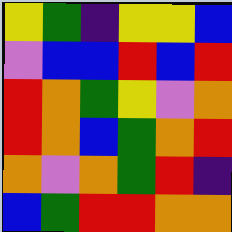[["yellow", "green", "indigo", "yellow", "yellow", "blue"], ["violet", "blue", "blue", "red", "blue", "red"], ["red", "orange", "green", "yellow", "violet", "orange"], ["red", "orange", "blue", "green", "orange", "red"], ["orange", "violet", "orange", "green", "red", "indigo"], ["blue", "green", "red", "red", "orange", "orange"]]